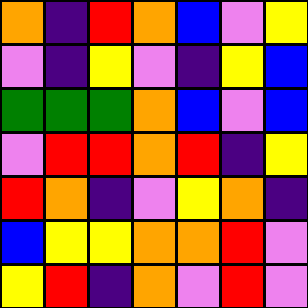[["orange", "indigo", "red", "orange", "blue", "violet", "yellow"], ["violet", "indigo", "yellow", "violet", "indigo", "yellow", "blue"], ["green", "green", "green", "orange", "blue", "violet", "blue"], ["violet", "red", "red", "orange", "red", "indigo", "yellow"], ["red", "orange", "indigo", "violet", "yellow", "orange", "indigo"], ["blue", "yellow", "yellow", "orange", "orange", "red", "violet"], ["yellow", "red", "indigo", "orange", "violet", "red", "violet"]]